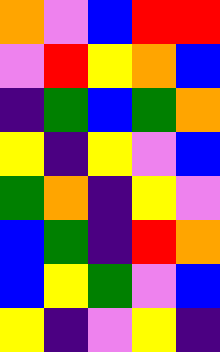[["orange", "violet", "blue", "red", "red"], ["violet", "red", "yellow", "orange", "blue"], ["indigo", "green", "blue", "green", "orange"], ["yellow", "indigo", "yellow", "violet", "blue"], ["green", "orange", "indigo", "yellow", "violet"], ["blue", "green", "indigo", "red", "orange"], ["blue", "yellow", "green", "violet", "blue"], ["yellow", "indigo", "violet", "yellow", "indigo"]]